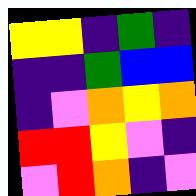[["yellow", "yellow", "indigo", "green", "indigo"], ["indigo", "indigo", "green", "blue", "blue"], ["indigo", "violet", "orange", "yellow", "orange"], ["red", "red", "yellow", "violet", "indigo"], ["violet", "red", "orange", "indigo", "violet"]]